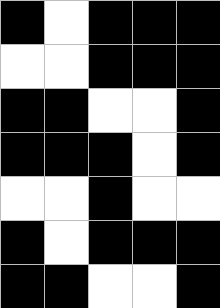[["black", "white", "black", "black", "black"], ["white", "white", "black", "black", "black"], ["black", "black", "white", "white", "black"], ["black", "black", "black", "white", "black"], ["white", "white", "black", "white", "white"], ["black", "white", "black", "black", "black"], ["black", "black", "white", "white", "black"]]